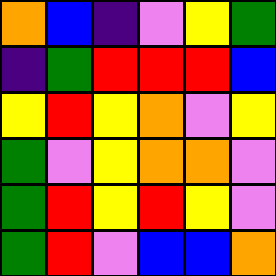[["orange", "blue", "indigo", "violet", "yellow", "green"], ["indigo", "green", "red", "red", "red", "blue"], ["yellow", "red", "yellow", "orange", "violet", "yellow"], ["green", "violet", "yellow", "orange", "orange", "violet"], ["green", "red", "yellow", "red", "yellow", "violet"], ["green", "red", "violet", "blue", "blue", "orange"]]